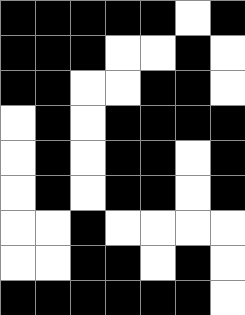[["black", "black", "black", "black", "black", "white", "black"], ["black", "black", "black", "white", "white", "black", "white"], ["black", "black", "white", "white", "black", "black", "white"], ["white", "black", "white", "black", "black", "black", "black"], ["white", "black", "white", "black", "black", "white", "black"], ["white", "black", "white", "black", "black", "white", "black"], ["white", "white", "black", "white", "white", "white", "white"], ["white", "white", "black", "black", "white", "black", "white"], ["black", "black", "black", "black", "black", "black", "white"]]